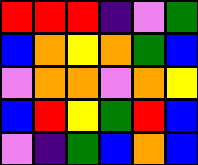[["red", "red", "red", "indigo", "violet", "green"], ["blue", "orange", "yellow", "orange", "green", "blue"], ["violet", "orange", "orange", "violet", "orange", "yellow"], ["blue", "red", "yellow", "green", "red", "blue"], ["violet", "indigo", "green", "blue", "orange", "blue"]]